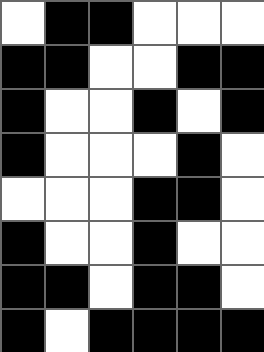[["white", "black", "black", "white", "white", "white"], ["black", "black", "white", "white", "black", "black"], ["black", "white", "white", "black", "white", "black"], ["black", "white", "white", "white", "black", "white"], ["white", "white", "white", "black", "black", "white"], ["black", "white", "white", "black", "white", "white"], ["black", "black", "white", "black", "black", "white"], ["black", "white", "black", "black", "black", "black"]]